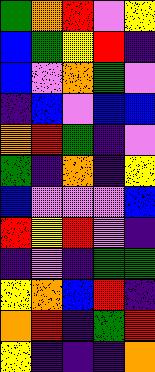[["green", "orange", "red", "violet", "yellow"], ["blue", "green", "yellow", "red", "indigo"], ["blue", "violet", "orange", "green", "violet"], ["indigo", "blue", "violet", "blue", "blue"], ["orange", "red", "green", "indigo", "violet"], ["green", "indigo", "orange", "indigo", "yellow"], ["blue", "violet", "violet", "violet", "blue"], ["red", "yellow", "red", "violet", "indigo"], ["indigo", "violet", "indigo", "green", "green"], ["yellow", "orange", "blue", "red", "indigo"], ["orange", "red", "indigo", "green", "red"], ["yellow", "indigo", "indigo", "indigo", "orange"]]